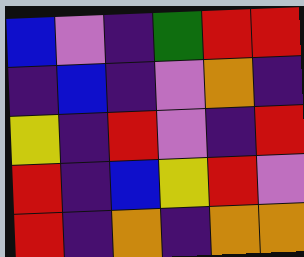[["blue", "violet", "indigo", "green", "red", "red"], ["indigo", "blue", "indigo", "violet", "orange", "indigo"], ["yellow", "indigo", "red", "violet", "indigo", "red"], ["red", "indigo", "blue", "yellow", "red", "violet"], ["red", "indigo", "orange", "indigo", "orange", "orange"]]